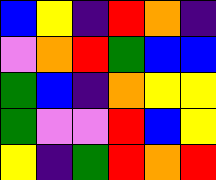[["blue", "yellow", "indigo", "red", "orange", "indigo"], ["violet", "orange", "red", "green", "blue", "blue"], ["green", "blue", "indigo", "orange", "yellow", "yellow"], ["green", "violet", "violet", "red", "blue", "yellow"], ["yellow", "indigo", "green", "red", "orange", "red"]]